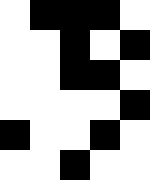[["white", "black", "black", "black", "white"], ["white", "white", "black", "white", "black"], ["white", "white", "black", "black", "white"], ["white", "white", "white", "white", "black"], ["black", "white", "white", "black", "white"], ["white", "white", "black", "white", "white"]]